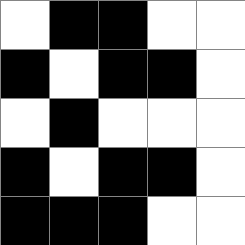[["white", "black", "black", "white", "white"], ["black", "white", "black", "black", "white"], ["white", "black", "white", "white", "white"], ["black", "white", "black", "black", "white"], ["black", "black", "black", "white", "white"]]